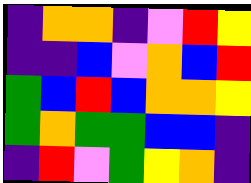[["indigo", "orange", "orange", "indigo", "violet", "red", "yellow"], ["indigo", "indigo", "blue", "violet", "orange", "blue", "red"], ["green", "blue", "red", "blue", "orange", "orange", "yellow"], ["green", "orange", "green", "green", "blue", "blue", "indigo"], ["indigo", "red", "violet", "green", "yellow", "orange", "indigo"]]